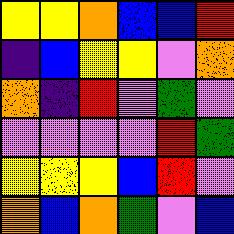[["yellow", "yellow", "orange", "blue", "blue", "red"], ["indigo", "blue", "yellow", "yellow", "violet", "orange"], ["orange", "indigo", "red", "violet", "green", "violet"], ["violet", "violet", "violet", "violet", "red", "green"], ["yellow", "yellow", "yellow", "blue", "red", "violet"], ["orange", "blue", "orange", "green", "violet", "blue"]]